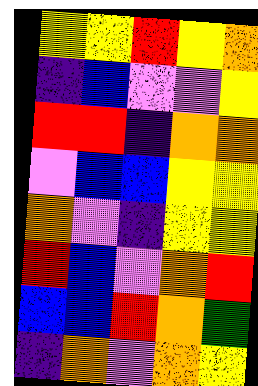[["yellow", "yellow", "red", "yellow", "orange"], ["indigo", "blue", "violet", "violet", "yellow"], ["red", "red", "indigo", "orange", "orange"], ["violet", "blue", "blue", "yellow", "yellow"], ["orange", "violet", "indigo", "yellow", "yellow"], ["red", "blue", "violet", "orange", "red"], ["blue", "blue", "red", "orange", "green"], ["indigo", "orange", "violet", "orange", "yellow"]]